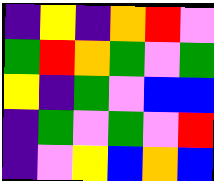[["indigo", "yellow", "indigo", "orange", "red", "violet"], ["green", "red", "orange", "green", "violet", "green"], ["yellow", "indigo", "green", "violet", "blue", "blue"], ["indigo", "green", "violet", "green", "violet", "red"], ["indigo", "violet", "yellow", "blue", "orange", "blue"]]